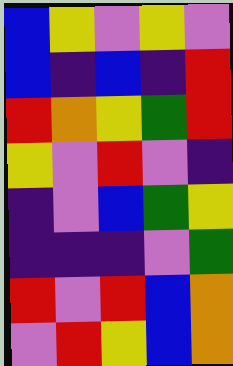[["blue", "yellow", "violet", "yellow", "violet"], ["blue", "indigo", "blue", "indigo", "red"], ["red", "orange", "yellow", "green", "red"], ["yellow", "violet", "red", "violet", "indigo"], ["indigo", "violet", "blue", "green", "yellow"], ["indigo", "indigo", "indigo", "violet", "green"], ["red", "violet", "red", "blue", "orange"], ["violet", "red", "yellow", "blue", "orange"]]